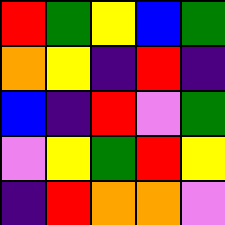[["red", "green", "yellow", "blue", "green"], ["orange", "yellow", "indigo", "red", "indigo"], ["blue", "indigo", "red", "violet", "green"], ["violet", "yellow", "green", "red", "yellow"], ["indigo", "red", "orange", "orange", "violet"]]